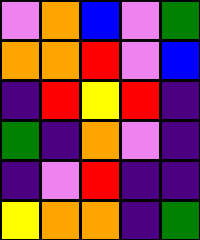[["violet", "orange", "blue", "violet", "green"], ["orange", "orange", "red", "violet", "blue"], ["indigo", "red", "yellow", "red", "indigo"], ["green", "indigo", "orange", "violet", "indigo"], ["indigo", "violet", "red", "indigo", "indigo"], ["yellow", "orange", "orange", "indigo", "green"]]